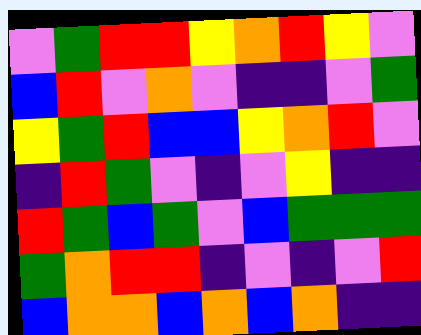[["violet", "green", "red", "red", "yellow", "orange", "red", "yellow", "violet"], ["blue", "red", "violet", "orange", "violet", "indigo", "indigo", "violet", "green"], ["yellow", "green", "red", "blue", "blue", "yellow", "orange", "red", "violet"], ["indigo", "red", "green", "violet", "indigo", "violet", "yellow", "indigo", "indigo"], ["red", "green", "blue", "green", "violet", "blue", "green", "green", "green"], ["green", "orange", "red", "red", "indigo", "violet", "indigo", "violet", "red"], ["blue", "orange", "orange", "blue", "orange", "blue", "orange", "indigo", "indigo"]]